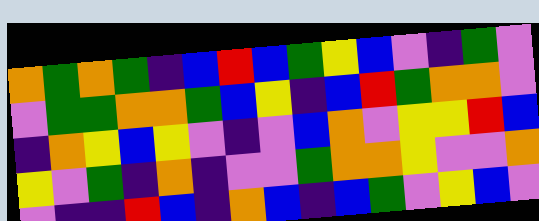[["orange", "green", "orange", "green", "indigo", "blue", "red", "blue", "green", "yellow", "blue", "violet", "indigo", "green", "violet"], ["violet", "green", "green", "orange", "orange", "green", "blue", "yellow", "indigo", "blue", "red", "green", "orange", "orange", "violet"], ["indigo", "orange", "yellow", "blue", "yellow", "violet", "indigo", "violet", "blue", "orange", "violet", "yellow", "yellow", "red", "blue"], ["yellow", "violet", "green", "indigo", "orange", "indigo", "violet", "violet", "green", "orange", "orange", "yellow", "violet", "violet", "orange"], ["violet", "indigo", "indigo", "red", "blue", "indigo", "orange", "blue", "indigo", "blue", "green", "violet", "yellow", "blue", "violet"]]